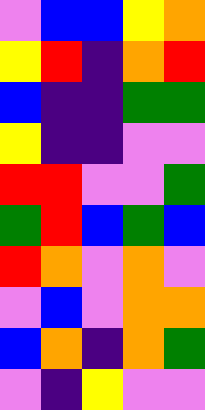[["violet", "blue", "blue", "yellow", "orange"], ["yellow", "red", "indigo", "orange", "red"], ["blue", "indigo", "indigo", "green", "green"], ["yellow", "indigo", "indigo", "violet", "violet"], ["red", "red", "violet", "violet", "green"], ["green", "red", "blue", "green", "blue"], ["red", "orange", "violet", "orange", "violet"], ["violet", "blue", "violet", "orange", "orange"], ["blue", "orange", "indigo", "orange", "green"], ["violet", "indigo", "yellow", "violet", "violet"]]